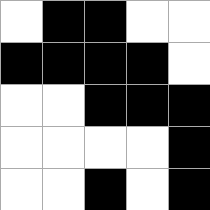[["white", "black", "black", "white", "white"], ["black", "black", "black", "black", "white"], ["white", "white", "black", "black", "black"], ["white", "white", "white", "white", "black"], ["white", "white", "black", "white", "black"]]